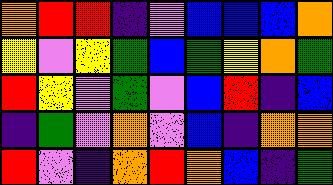[["orange", "red", "red", "indigo", "violet", "blue", "blue", "blue", "orange"], ["yellow", "violet", "yellow", "green", "blue", "green", "yellow", "orange", "green"], ["red", "yellow", "violet", "green", "violet", "blue", "red", "indigo", "blue"], ["indigo", "green", "violet", "orange", "violet", "blue", "indigo", "orange", "orange"], ["red", "violet", "indigo", "orange", "red", "orange", "blue", "indigo", "green"]]